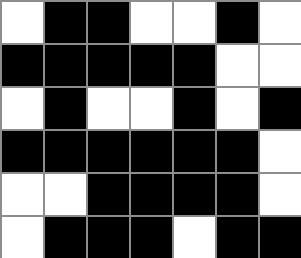[["white", "black", "black", "white", "white", "black", "white"], ["black", "black", "black", "black", "black", "white", "white"], ["white", "black", "white", "white", "black", "white", "black"], ["black", "black", "black", "black", "black", "black", "white"], ["white", "white", "black", "black", "black", "black", "white"], ["white", "black", "black", "black", "white", "black", "black"]]